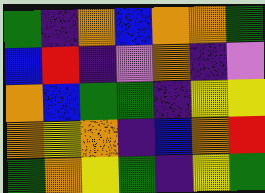[["green", "indigo", "orange", "blue", "orange", "orange", "green"], ["blue", "red", "indigo", "violet", "orange", "indigo", "violet"], ["orange", "blue", "green", "green", "indigo", "yellow", "yellow"], ["orange", "yellow", "orange", "indigo", "blue", "orange", "red"], ["green", "orange", "yellow", "green", "indigo", "yellow", "green"]]